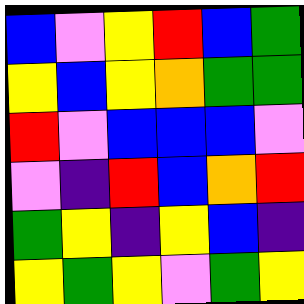[["blue", "violet", "yellow", "red", "blue", "green"], ["yellow", "blue", "yellow", "orange", "green", "green"], ["red", "violet", "blue", "blue", "blue", "violet"], ["violet", "indigo", "red", "blue", "orange", "red"], ["green", "yellow", "indigo", "yellow", "blue", "indigo"], ["yellow", "green", "yellow", "violet", "green", "yellow"]]